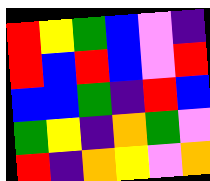[["red", "yellow", "green", "blue", "violet", "indigo"], ["red", "blue", "red", "blue", "violet", "red"], ["blue", "blue", "green", "indigo", "red", "blue"], ["green", "yellow", "indigo", "orange", "green", "violet"], ["red", "indigo", "orange", "yellow", "violet", "orange"]]